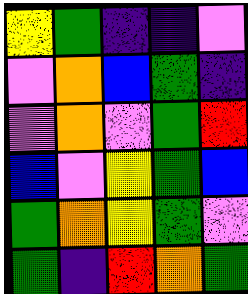[["yellow", "green", "indigo", "indigo", "violet"], ["violet", "orange", "blue", "green", "indigo"], ["violet", "orange", "violet", "green", "red"], ["blue", "violet", "yellow", "green", "blue"], ["green", "orange", "yellow", "green", "violet"], ["green", "indigo", "red", "orange", "green"]]